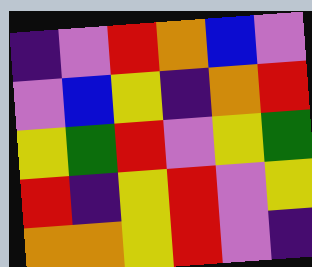[["indigo", "violet", "red", "orange", "blue", "violet"], ["violet", "blue", "yellow", "indigo", "orange", "red"], ["yellow", "green", "red", "violet", "yellow", "green"], ["red", "indigo", "yellow", "red", "violet", "yellow"], ["orange", "orange", "yellow", "red", "violet", "indigo"]]